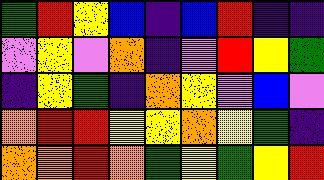[["green", "red", "yellow", "blue", "indigo", "blue", "red", "indigo", "indigo"], ["violet", "yellow", "violet", "orange", "indigo", "violet", "red", "yellow", "green"], ["indigo", "yellow", "green", "indigo", "orange", "yellow", "violet", "blue", "violet"], ["orange", "red", "red", "yellow", "yellow", "orange", "yellow", "green", "indigo"], ["orange", "orange", "red", "orange", "green", "yellow", "green", "yellow", "red"]]